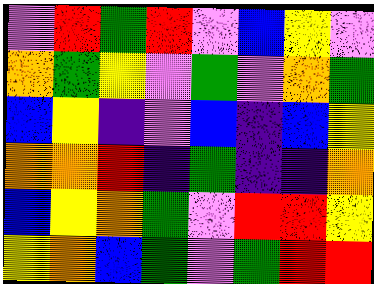[["violet", "red", "green", "red", "violet", "blue", "yellow", "violet"], ["orange", "green", "yellow", "violet", "green", "violet", "orange", "green"], ["blue", "yellow", "indigo", "violet", "blue", "indigo", "blue", "yellow"], ["orange", "orange", "red", "indigo", "green", "indigo", "indigo", "orange"], ["blue", "yellow", "orange", "green", "violet", "red", "red", "yellow"], ["yellow", "orange", "blue", "green", "violet", "green", "red", "red"]]